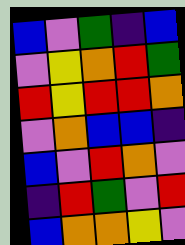[["blue", "violet", "green", "indigo", "blue"], ["violet", "yellow", "orange", "red", "green"], ["red", "yellow", "red", "red", "orange"], ["violet", "orange", "blue", "blue", "indigo"], ["blue", "violet", "red", "orange", "violet"], ["indigo", "red", "green", "violet", "red"], ["blue", "orange", "orange", "yellow", "violet"]]